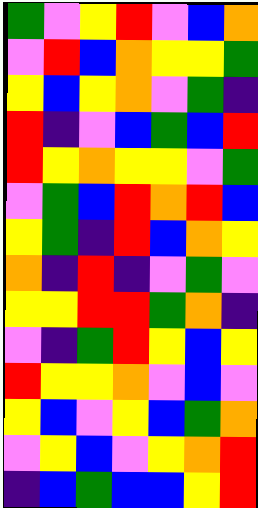[["green", "violet", "yellow", "red", "violet", "blue", "orange"], ["violet", "red", "blue", "orange", "yellow", "yellow", "green"], ["yellow", "blue", "yellow", "orange", "violet", "green", "indigo"], ["red", "indigo", "violet", "blue", "green", "blue", "red"], ["red", "yellow", "orange", "yellow", "yellow", "violet", "green"], ["violet", "green", "blue", "red", "orange", "red", "blue"], ["yellow", "green", "indigo", "red", "blue", "orange", "yellow"], ["orange", "indigo", "red", "indigo", "violet", "green", "violet"], ["yellow", "yellow", "red", "red", "green", "orange", "indigo"], ["violet", "indigo", "green", "red", "yellow", "blue", "yellow"], ["red", "yellow", "yellow", "orange", "violet", "blue", "violet"], ["yellow", "blue", "violet", "yellow", "blue", "green", "orange"], ["violet", "yellow", "blue", "violet", "yellow", "orange", "red"], ["indigo", "blue", "green", "blue", "blue", "yellow", "red"]]